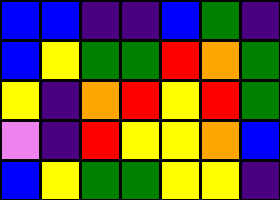[["blue", "blue", "indigo", "indigo", "blue", "green", "indigo"], ["blue", "yellow", "green", "green", "red", "orange", "green"], ["yellow", "indigo", "orange", "red", "yellow", "red", "green"], ["violet", "indigo", "red", "yellow", "yellow", "orange", "blue"], ["blue", "yellow", "green", "green", "yellow", "yellow", "indigo"]]